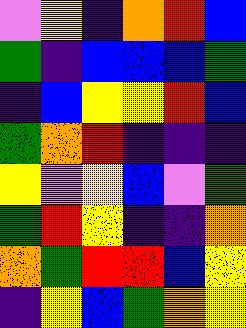[["violet", "yellow", "indigo", "orange", "red", "blue"], ["green", "indigo", "blue", "blue", "blue", "green"], ["indigo", "blue", "yellow", "yellow", "red", "blue"], ["green", "orange", "red", "indigo", "indigo", "indigo"], ["yellow", "violet", "yellow", "blue", "violet", "green"], ["green", "red", "yellow", "indigo", "indigo", "orange"], ["orange", "green", "red", "red", "blue", "yellow"], ["indigo", "yellow", "blue", "green", "orange", "yellow"]]